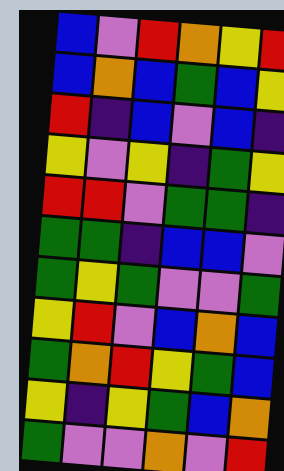[["blue", "violet", "red", "orange", "yellow", "red"], ["blue", "orange", "blue", "green", "blue", "yellow"], ["red", "indigo", "blue", "violet", "blue", "indigo"], ["yellow", "violet", "yellow", "indigo", "green", "yellow"], ["red", "red", "violet", "green", "green", "indigo"], ["green", "green", "indigo", "blue", "blue", "violet"], ["green", "yellow", "green", "violet", "violet", "green"], ["yellow", "red", "violet", "blue", "orange", "blue"], ["green", "orange", "red", "yellow", "green", "blue"], ["yellow", "indigo", "yellow", "green", "blue", "orange"], ["green", "violet", "violet", "orange", "violet", "red"]]